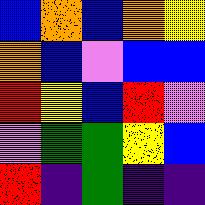[["blue", "orange", "blue", "orange", "yellow"], ["orange", "blue", "violet", "blue", "blue"], ["red", "yellow", "blue", "red", "violet"], ["violet", "green", "green", "yellow", "blue"], ["red", "indigo", "green", "indigo", "indigo"]]